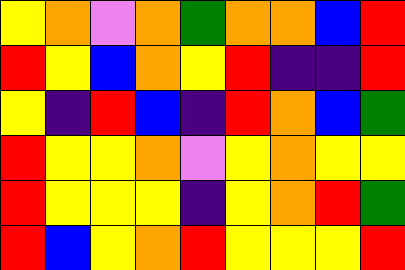[["yellow", "orange", "violet", "orange", "green", "orange", "orange", "blue", "red"], ["red", "yellow", "blue", "orange", "yellow", "red", "indigo", "indigo", "red"], ["yellow", "indigo", "red", "blue", "indigo", "red", "orange", "blue", "green"], ["red", "yellow", "yellow", "orange", "violet", "yellow", "orange", "yellow", "yellow"], ["red", "yellow", "yellow", "yellow", "indigo", "yellow", "orange", "red", "green"], ["red", "blue", "yellow", "orange", "red", "yellow", "yellow", "yellow", "red"]]